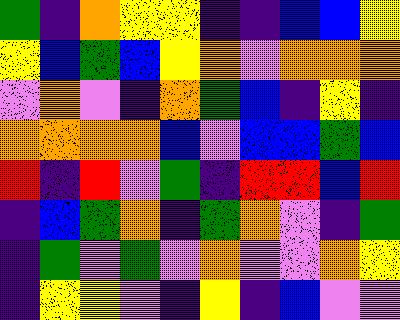[["green", "indigo", "orange", "yellow", "yellow", "indigo", "indigo", "blue", "blue", "yellow"], ["yellow", "blue", "green", "blue", "yellow", "orange", "violet", "orange", "orange", "orange"], ["violet", "orange", "violet", "indigo", "orange", "green", "blue", "indigo", "yellow", "indigo"], ["orange", "orange", "orange", "orange", "blue", "violet", "blue", "blue", "green", "blue"], ["red", "indigo", "red", "violet", "green", "indigo", "red", "red", "blue", "red"], ["indigo", "blue", "green", "orange", "indigo", "green", "orange", "violet", "indigo", "green"], ["indigo", "green", "violet", "green", "violet", "orange", "violet", "violet", "orange", "yellow"], ["indigo", "yellow", "yellow", "violet", "indigo", "yellow", "indigo", "blue", "violet", "violet"]]